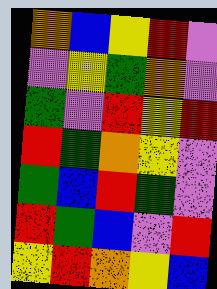[["orange", "blue", "yellow", "red", "violet"], ["violet", "yellow", "green", "orange", "violet"], ["green", "violet", "red", "yellow", "red"], ["red", "green", "orange", "yellow", "violet"], ["green", "blue", "red", "green", "violet"], ["red", "green", "blue", "violet", "red"], ["yellow", "red", "orange", "yellow", "blue"]]